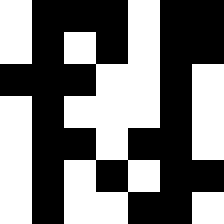[["white", "black", "black", "black", "white", "black", "black"], ["white", "black", "white", "black", "white", "black", "black"], ["black", "black", "black", "white", "white", "black", "white"], ["white", "black", "white", "white", "white", "black", "white"], ["white", "black", "black", "white", "black", "black", "white"], ["white", "black", "white", "black", "white", "black", "black"], ["white", "black", "white", "white", "black", "black", "white"]]